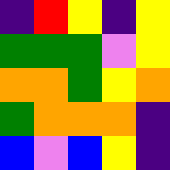[["indigo", "red", "yellow", "indigo", "yellow"], ["green", "green", "green", "violet", "yellow"], ["orange", "orange", "green", "yellow", "orange"], ["green", "orange", "orange", "orange", "indigo"], ["blue", "violet", "blue", "yellow", "indigo"]]